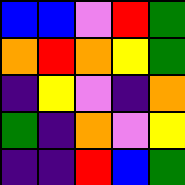[["blue", "blue", "violet", "red", "green"], ["orange", "red", "orange", "yellow", "green"], ["indigo", "yellow", "violet", "indigo", "orange"], ["green", "indigo", "orange", "violet", "yellow"], ["indigo", "indigo", "red", "blue", "green"]]